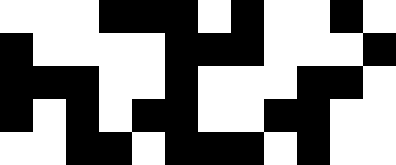[["white", "white", "white", "black", "black", "black", "white", "black", "white", "white", "black", "white"], ["black", "white", "white", "white", "white", "black", "black", "black", "white", "white", "white", "black"], ["black", "black", "black", "white", "white", "black", "white", "white", "white", "black", "black", "white"], ["black", "white", "black", "white", "black", "black", "white", "white", "black", "black", "white", "white"], ["white", "white", "black", "black", "white", "black", "black", "black", "white", "black", "white", "white"]]